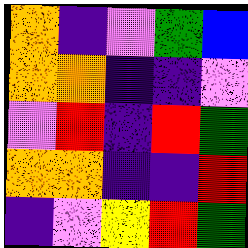[["orange", "indigo", "violet", "green", "blue"], ["orange", "orange", "indigo", "indigo", "violet"], ["violet", "red", "indigo", "red", "green"], ["orange", "orange", "indigo", "indigo", "red"], ["indigo", "violet", "yellow", "red", "green"]]